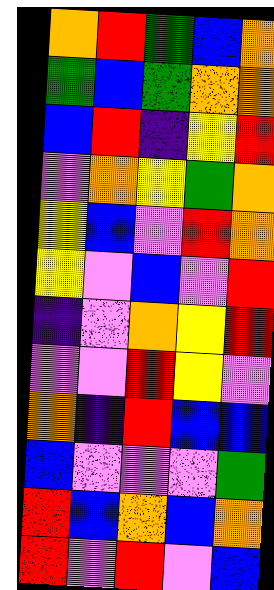[["orange", "red", "green", "blue", "orange"], ["green", "blue", "green", "orange", "orange"], ["blue", "red", "indigo", "yellow", "red"], ["violet", "orange", "yellow", "green", "orange"], ["yellow", "blue", "violet", "red", "orange"], ["yellow", "violet", "blue", "violet", "red"], ["indigo", "violet", "orange", "yellow", "red"], ["violet", "violet", "red", "yellow", "violet"], ["orange", "indigo", "red", "blue", "blue"], ["blue", "violet", "violet", "violet", "green"], ["red", "blue", "orange", "blue", "orange"], ["red", "violet", "red", "violet", "blue"]]